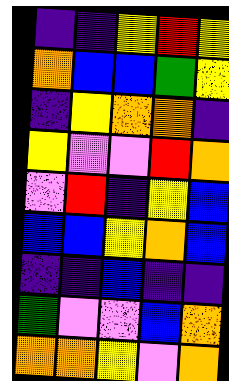[["indigo", "indigo", "yellow", "red", "yellow"], ["orange", "blue", "blue", "green", "yellow"], ["indigo", "yellow", "orange", "orange", "indigo"], ["yellow", "violet", "violet", "red", "orange"], ["violet", "red", "indigo", "yellow", "blue"], ["blue", "blue", "yellow", "orange", "blue"], ["indigo", "indigo", "blue", "indigo", "indigo"], ["green", "violet", "violet", "blue", "orange"], ["orange", "orange", "yellow", "violet", "orange"]]